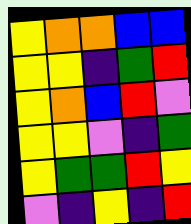[["yellow", "orange", "orange", "blue", "blue"], ["yellow", "yellow", "indigo", "green", "red"], ["yellow", "orange", "blue", "red", "violet"], ["yellow", "yellow", "violet", "indigo", "green"], ["yellow", "green", "green", "red", "yellow"], ["violet", "indigo", "yellow", "indigo", "red"]]